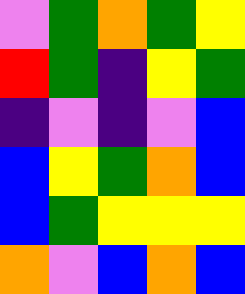[["violet", "green", "orange", "green", "yellow"], ["red", "green", "indigo", "yellow", "green"], ["indigo", "violet", "indigo", "violet", "blue"], ["blue", "yellow", "green", "orange", "blue"], ["blue", "green", "yellow", "yellow", "yellow"], ["orange", "violet", "blue", "orange", "blue"]]